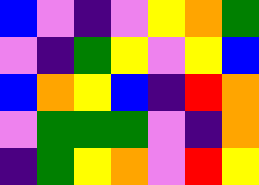[["blue", "violet", "indigo", "violet", "yellow", "orange", "green"], ["violet", "indigo", "green", "yellow", "violet", "yellow", "blue"], ["blue", "orange", "yellow", "blue", "indigo", "red", "orange"], ["violet", "green", "green", "green", "violet", "indigo", "orange"], ["indigo", "green", "yellow", "orange", "violet", "red", "yellow"]]